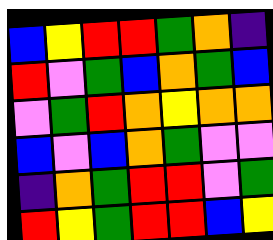[["blue", "yellow", "red", "red", "green", "orange", "indigo"], ["red", "violet", "green", "blue", "orange", "green", "blue"], ["violet", "green", "red", "orange", "yellow", "orange", "orange"], ["blue", "violet", "blue", "orange", "green", "violet", "violet"], ["indigo", "orange", "green", "red", "red", "violet", "green"], ["red", "yellow", "green", "red", "red", "blue", "yellow"]]